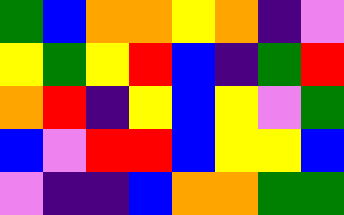[["green", "blue", "orange", "orange", "yellow", "orange", "indigo", "violet"], ["yellow", "green", "yellow", "red", "blue", "indigo", "green", "red"], ["orange", "red", "indigo", "yellow", "blue", "yellow", "violet", "green"], ["blue", "violet", "red", "red", "blue", "yellow", "yellow", "blue"], ["violet", "indigo", "indigo", "blue", "orange", "orange", "green", "green"]]